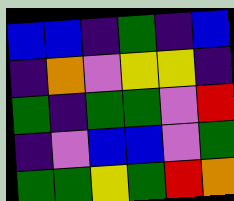[["blue", "blue", "indigo", "green", "indigo", "blue"], ["indigo", "orange", "violet", "yellow", "yellow", "indigo"], ["green", "indigo", "green", "green", "violet", "red"], ["indigo", "violet", "blue", "blue", "violet", "green"], ["green", "green", "yellow", "green", "red", "orange"]]